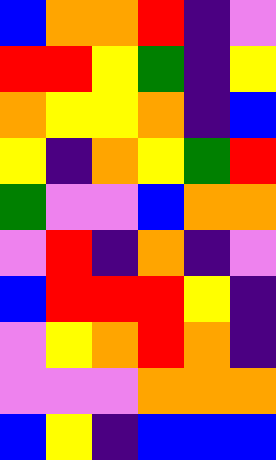[["blue", "orange", "orange", "red", "indigo", "violet"], ["red", "red", "yellow", "green", "indigo", "yellow"], ["orange", "yellow", "yellow", "orange", "indigo", "blue"], ["yellow", "indigo", "orange", "yellow", "green", "red"], ["green", "violet", "violet", "blue", "orange", "orange"], ["violet", "red", "indigo", "orange", "indigo", "violet"], ["blue", "red", "red", "red", "yellow", "indigo"], ["violet", "yellow", "orange", "red", "orange", "indigo"], ["violet", "violet", "violet", "orange", "orange", "orange"], ["blue", "yellow", "indigo", "blue", "blue", "blue"]]